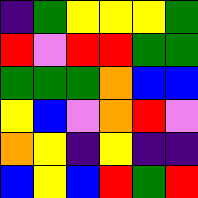[["indigo", "green", "yellow", "yellow", "yellow", "green"], ["red", "violet", "red", "red", "green", "green"], ["green", "green", "green", "orange", "blue", "blue"], ["yellow", "blue", "violet", "orange", "red", "violet"], ["orange", "yellow", "indigo", "yellow", "indigo", "indigo"], ["blue", "yellow", "blue", "red", "green", "red"]]